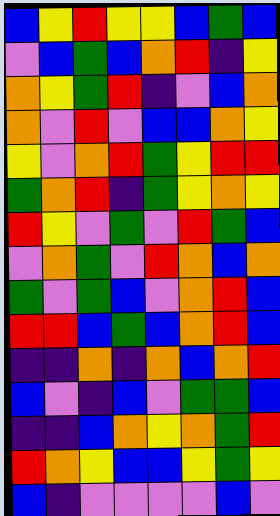[["blue", "yellow", "red", "yellow", "yellow", "blue", "green", "blue"], ["violet", "blue", "green", "blue", "orange", "red", "indigo", "yellow"], ["orange", "yellow", "green", "red", "indigo", "violet", "blue", "orange"], ["orange", "violet", "red", "violet", "blue", "blue", "orange", "yellow"], ["yellow", "violet", "orange", "red", "green", "yellow", "red", "red"], ["green", "orange", "red", "indigo", "green", "yellow", "orange", "yellow"], ["red", "yellow", "violet", "green", "violet", "red", "green", "blue"], ["violet", "orange", "green", "violet", "red", "orange", "blue", "orange"], ["green", "violet", "green", "blue", "violet", "orange", "red", "blue"], ["red", "red", "blue", "green", "blue", "orange", "red", "blue"], ["indigo", "indigo", "orange", "indigo", "orange", "blue", "orange", "red"], ["blue", "violet", "indigo", "blue", "violet", "green", "green", "blue"], ["indigo", "indigo", "blue", "orange", "yellow", "orange", "green", "red"], ["red", "orange", "yellow", "blue", "blue", "yellow", "green", "yellow"], ["blue", "indigo", "violet", "violet", "violet", "violet", "blue", "violet"]]